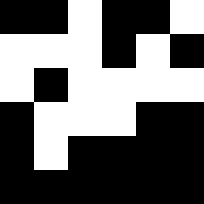[["black", "black", "white", "black", "black", "white"], ["white", "white", "white", "black", "white", "black"], ["white", "black", "white", "white", "white", "white"], ["black", "white", "white", "white", "black", "black"], ["black", "white", "black", "black", "black", "black"], ["black", "black", "black", "black", "black", "black"]]